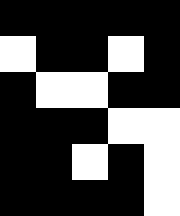[["black", "black", "black", "black", "black"], ["white", "black", "black", "white", "black"], ["black", "white", "white", "black", "black"], ["black", "black", "black", "white", "white"], ["black", "black", "white", "black", "white"], ["black", "black", "black", "black", "white"]]